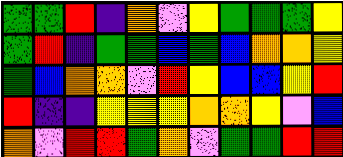[["green", "green", "red", "indigo", "orange", "violet", "yellow", "green", "green", "green", "yellow"], ["green", "red", "indigo", "green", "green", "blue", "green", "blue", "orange", "orange", "yellow"], ["green", "blue", "orange", "orange", "violet", "red", "yellow", "blue", "blue", "yellow", "red"], ["red", "indigo", "indigo", "yellow", "yellow", "yellow", "orange", "orange", "yellow", "violet", "blue"], ["orange", "violet", "red", "red", "green", "orange", "violet", "green", "green", "red", "red"]]